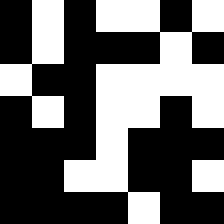[["black", "white", "black", "white", "white", "black", "white"], ["black", "white", "black", "black", "black", "white", "black"], ["white", "black", "black", "white", "white", "white", "white"], ["black", "white", "black", "white", "white", "black", "white"], ["black", "black", "black", "white", "black", "black", "black"], ["black", "black", "white", "white", "black", "black", "white"], ["black", "black", "black", "black", "white", "black", "black"]]